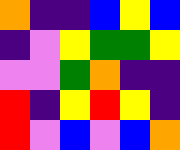[["orange", "indigo", "indigo", "blue", "yellow", "blue"], ["indigo", "violet", "yellow", "green", "green", "yellow"], ["violet", "violet", "green", "orange", "indigo", "indigo"], ["red", "indigo", "yellow", "red", "yellow", "indigo"], ["red", "violet", "blue", "violet", "blue", "orange"]]